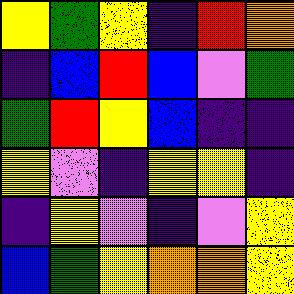[["yellow", "green", "yellow", "indigo", "red", "orange"], ["indigo", "blue", "red", "blue", "violet", "green"], ["green", "red", "yellow", "blue", "indigo", "indigo"], ["yellow", "violet", "indigo", "yellow", "yellow", "indigo"], ["indigo", "yellow", "violet", "indigo", "violet", "yellow"], ["blue", "green", "yellow", "orange", "orange", "yellow"]]